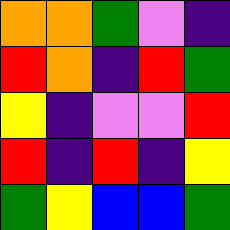[["orange", "orange", "green", "violet", "indigo"], ["red", "orange", "indigo", "red", "green"], ["yellow", "indigo", "violet", "violet", "red"], ["red", "indigo", "red", "indigo", "yellow"], ["green", "yellow", "blue", "blue", "green"]]